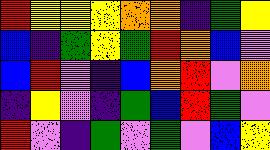[["red", "yellow", "yellow", "yellow", "orange", "orange", "indigo", "green", "yellow"], ["blue", "indigo", "green", "yellow", "green", "red", "orange", "blue", "violet"], ["blue", "red", "violet", "indigo", "blue", "orange", "red", "violet", "orange"], ["indigo", "yellow", "violet", "indigo", "green", "blue", "red", "green", "violet"], ["red", "violet", "indigo", "green", "violet", "green", "violet", "blue", "yellow"]]